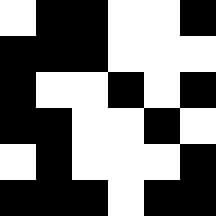[["white", "black", "black", "white", "white", "black"], ["black", "black", "black", "white", "white", "white"], ["black", "white", "white", "black", "white", "black"], ["black", "black", "white", "white", "black", "white"], ["white", "black", "white", "white", "white", "black"], ["black", "black", "black", "white", "black", "black"]]